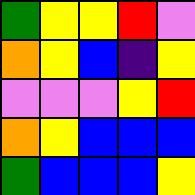[["green", "yellow", "yellow", "red", "violet"], ["orange", "yellow", "blue", "indigo", "yellow"], ["violet", "violet", "violet", "yellow", "red"], ["orange", "yellow", "blue", "blue", "blue"], ["green", "blue", "blue", "blue", "yellow"]]